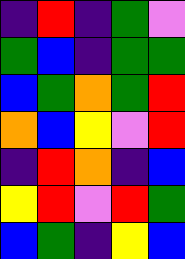[["indigo", "red", "indigo", "green", "violet"], ["green", "blue", "indigo", "green", "green"], ["blue", "green", "orange", "green", "red"], ["orange", "blue", "yellow", "violet", "red"], ["indigo", "red", "orange", "indigo", "blue"], ["yellow", "red", "violet", "red", "green"], ["blue", "green", "indigo", "yellow", "blue"]]